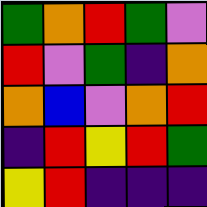[["green", "orange", "red", "green", "violet"], ["red", "violet", "green", "indigo", "orange"], ["orange", "blue", "violet", "orange", "red"], ["indigo", "red", "yellow", "red", "green"], ["yellow", "red", "indigo", "indigo", "indigo"]]